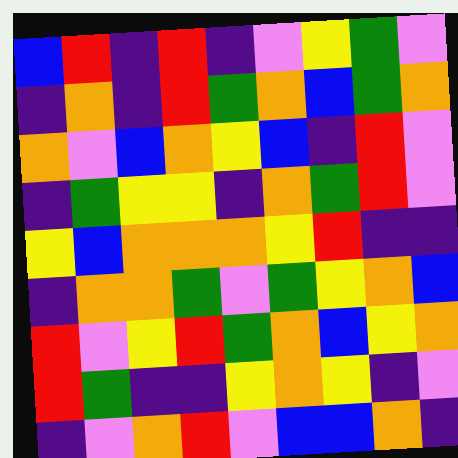[["blue", "red", "indigo", "red", "indigo", "violet", "yellow", "green", "violet"], ["indigo", "orange", "indigo", "red", "green", "orange", "blue", "green", "orange"], ["orange", "violet", "blue", "orange", "yellow", "blue", "indigo", "red", "violet"], ["indigo", "green", "yellow", "yellow", "indigo", "orange", "green", "red", "violet"], ["yellow", "blue", "orange", "orange", "orange", "yellow", "red", "indigo", "indigo"], ["indigo", "orange", "orange", "green", "violet", "green", "yellow", "orange", "blue"], ["red", "violet", "yellow", "red", "green", "orange", "blue", "yellow", "orange"], ["red", "green", "indigo", "indigo", "yellow", "orange", "yellow", "indigo", "violet"], ["indigo", "violet", "orange", "red", "violet", "blue", "blue", "orange", "indigo"]]